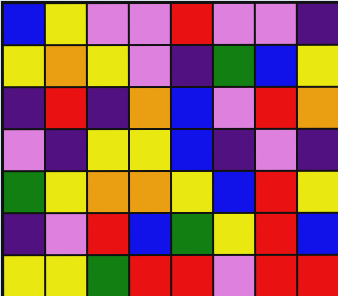[["blue", "yellow", "violet", "violet", "red", "violet", "violet", "indigo"], ["yellow", "orange", "yellow", "violet", "indigo", "green", "blue", "yellow"], ["indigo", "red", "indigo", "orange", "blue", "violet", "red", "orange"], ["violet", "indigo", "yellow", "yellow", "blue", "indigo", "violet", "indigo"], ["green", "yellow", "orange", "orange", "yellow", "blue", "red", "yellow"], ["indigo", "violet", "red", "blue", "green", "yellow", "red", "blue"], ["yellow", "yellow", "green", "red", "red", "violet", "red", "red"]]